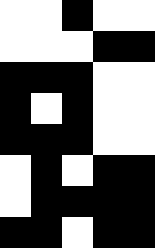[["white", "white", "black", "white", "white"], ["white", "white", "white", "black", "black"], ["black", "black", "black", "white", "white"], ["black", "white", "black", "white", "white"], ["black", "black", "black", "white", "white"], ["white", "black", "white", "black", "black"], ["white", "black", "black", "black", "black"], ["black", "black", "white", "black", "black"]]